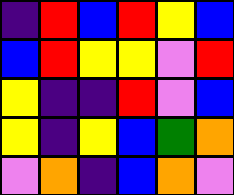[["indigo", "red", "blue", "red", "yellow", "blue"], ["blue", "red", "yellow", "yellow", "violet", "red"], ["yellow", "indigo", "indigo", "red", "violet", "blue"], ["yellow", "indigo", "yellow", "blue", "green", "orange"], ["violet", "orange", "indigo", "blue", "orange", "violet"]]